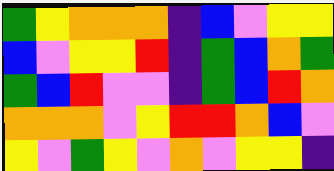[["green", "yellow", "orange", "orange", "orange", "indigo", "blue", "violet", "yellow", "yellow"], ["blue", "violet", "yellow", "yellow", "red", "indigo", "green", "blue", "orange", "green"], ["green", "blue", "red", "violet", "violet", "indigo", "green", "blue", "red", "orange"], ["orange", "orange", "orange", "violet", "yellow", "red", "red", "orange", "blue", "violet"], ["yellow", "violet", "green", "yellow", "violet", "orange", "violet", "yellow", "yellow", "indigo"]]